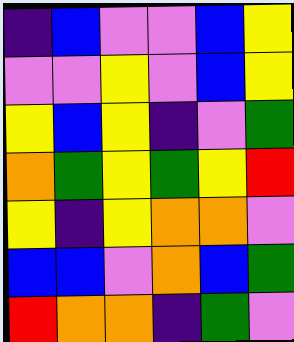[["indigo", "blue", "violet", "violet", "blue", "yellow"], ["violet", "violet", "yellow", "violet", "blue", "yellow"], ["yellow", "blue", "yellow", "indigo", "violet", "green"], ["orange", "green", "yellow", "green", "yellow", "red"], ["yellow", "indigo", "yellow", "orange", "orange", "violet"], ["blue", "blue", "violet", "orange", "blue", "green"], ["red", "orange", "orange", "indigo", "green", "violet"]]